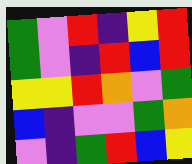[["green", "violet", "red", "indigo", "yellow", "red"], ["green", "violet", "indigo", "red", "blue", "red"], ["yellow", "yellow", "red", "orange", "violet", "green"], ["blue", "indigo", "violet", "violet", "green", "orange"], ["violet", "indigo", "green", "red", "blue", "yellow"]]